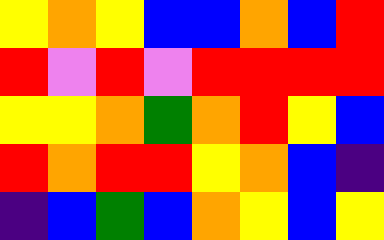[["yellow", "orange", "yellow", "blue", "blue", "orange", "blue", "red"], ["red", "violet", "red", "violet", "red", "red", "red", "red"], ["yellow", "yellow", "orange", "green", "orange", "red", "yellow", "blue"], ["red", "orange", "red", "red", "yellow", "orange", "blue", "indigo"], ["indigo", "blue", "green", "blue", "orange", "yellow", "blue", "yellow"]]